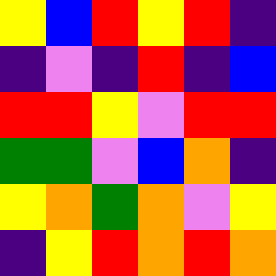[["yellow", "blue", "red", "yellow", "red", "indigo"], ["indigo", "violet", "indigo", "red", "indigo", "blue"], ["red", "red", "yellow", "violet", "red", "red"], ["green", "green", "violet", "blue", "orange", "indigo"], ["yellow", "orange", "green", "orange", "violet", "yellow"], ["indigo", "yellow", "red", "orange", "red", "orange"]]